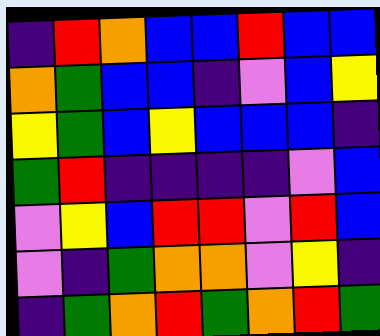[["indigo", "red", "orange", "blue", "blue", "red", "blue", "blue"], ["orange", "green", "blue", "blue", "indigo", "violet", "blue", "yellow"], ["yellow", "green", "blue", "yellow", "blue", "blue", "blue", "indigo"], ["green", "red", "indigo", "indigo", "indigo", "indigo", "violet", "blue"], ["violet", "yellow", "blue", "red", "red", "violet", "red", "blue"], ["violet", "indigo", "green", "orange", "orange", "violet", "yellow", "indigo"], ["indigo", "green", "orange", "red", "green", "orange", "red", "green"]]